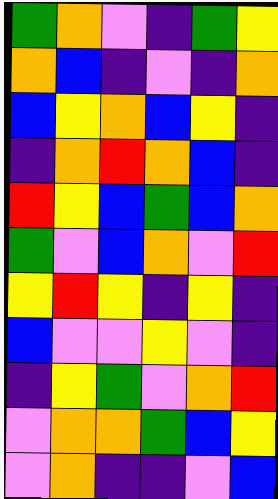[["green", "orange", "violet", "indigo", "green", "yellow"], ["orange", "blue", "indigo", "violet", "indigo", "orange"], ["blue", "yellow", "orange", "blue", "yellow", "indigo"], ["indigo", "orange", "red", "orange", "blue", "indigo"], ["red", "yellow", "blue", "green", "blue", "orange"], ["green", "violet", "blue", "orange", "violet", "red"], ["yellow", "red", "yellow", "indigo", "yellow", "indigo"], ["blue", "violet", "violet", "yellow", "violet", "indigo"], ["indigo", "yellow", "green", "violet", "orange", "red"], ["violet", "orange", "orange", "green", "blue", "yellow"], ["violet", "orange", "indigo", "indigo", "violet", "blue"]]